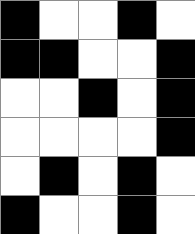[["black", "white", "white", "black", "white"], ["black", "black", "white", "white", "black"], ["white", "white", "black", "white", "black"], ["white", "white", "white", "white", "black"], ["white", "black", "white", "black", "white"], ["black", "white", "white", "black", "white"]]